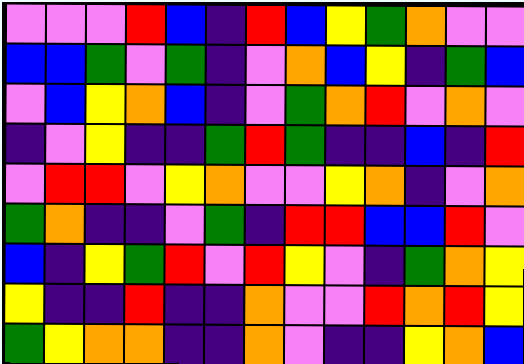[["violet", "violet", "violet", "red", "blue", "indigo", "red", "blue", "yellow", "green", "orange", "violet", "violet"], ["blue", "blue", "green", "violet", "green", "indigo", "violet", "orange", "blue", "yellow", "indigo", "green", "blue"], ["violet", "blue", "yellow", "orange", "blue", "indigo", "violet", "green", "orange", "red", "violet", "orange", "violet"], ["indigo", "violet", "yellow", "indigo", "indigo", "green", "red", "green", "indigo", "indigo", "blue", "indigo", "red"], ["violet", "red", "red", "violet", "yellow", "orange", "violet", "violet", "yellow", "orange", "indigo", "violet", "orange"], ["green", "orange", "indigo", "indigo", "violet", "green", "indigo", "red", "red", "blue", "blue", "red", "violet"], ["blue", "indigo", "yellow", "green", "red", "violet", "red", "yellow", "violet", "indigo", "green", "orange", "yellow"], ["yellow", "indigo", "indigo", "red", "indigo", "indigo", "orange", "violet", "violet", "red", "orange", "red", "yellow"], ["green", "yellow", "orange", "orange", "indigo", "indigo", "orange", "violet", "indigo", "indigo", "yellow", "orange", "blue"]]